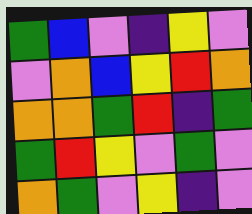[["green", "blue", "violet", "indigo", "yellow", "violet"], ["violet", "orange", "blue", "yellow", "red", "orange"], ["orange", "orange", "green", "red", "indigo", "green"], ["green", "red", "yellow", "violet", "green", "violet"], ["orange", "green", "violet", "yellow", "indigo", "violet"]]